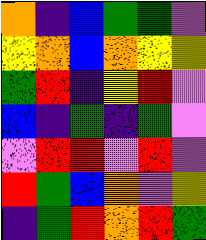[["orange", "indigo", "blue", "green", "green", "violet"], ["yellow", "orange", "blue", "orange", "yellow", "yellow"], ["green", "red", "indigo", "yellow", "red", "violet"], ["blue", "indigo", "green", "indigo", "green", "violet"], ["violet", "red", "red", "violet", "red", "violet"], ["red", "green", "blue", "orange", "violet", "yellow"], ["indigo", "green", "red", "orange", "red", "green"]]